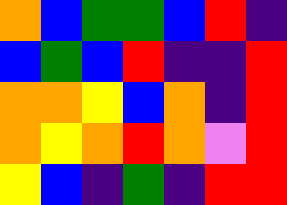[["orange", "blue", "green", "green", "blue", "red", "indigo"], ["blue", "green", "blue", "red", "indigo", "indigo", "red"], ["orange", "orange", "yellow", "blue", "orange", "indigo", "red"], ["orange", "yellow", "orange", "red", "orange", "violet", "red"], ["yellow", "blue", "indigo", "green", "indigo", "red", "red"]]